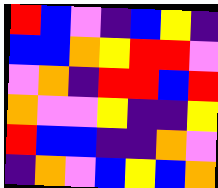[["red", "blue", "violet", "indigo", "blue", "yellow", "indigo"], ["blue", "blue", "orange", "yellow", "red", "red", "violet"], ["violet", "orange", "indigo", "red", "red", "blue", "red"], ["orange", "violet", "violet", "yellow", "indigo", "indigo", "yellow"], ["red", "blue", "blue", "indigo", "indigo", "orange", "violet"], ["indigo", "orange", "violet", "blue", "yellow", "blue", "orange"]]